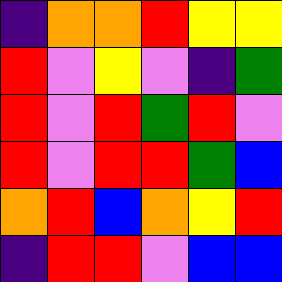[["indigo", "orange", "orange", "red", "yellow", "yellow"], ["red", "violet", "yellow", "violet", "indigo", "green"], ["red", "violet", "red", "green", "red", "violet"], ["red", "violet", "red", "red", "green", "blue"], ["orange", "red", "blue", "orange", "yellow", "red"], ["indigo", "red", "red", "violet", "blue", "blue"]]